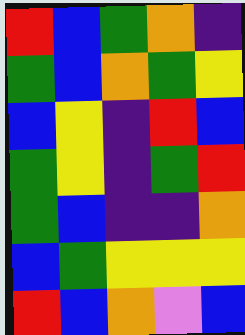[["red", "blue", "green", "orange", "indigo"], ["green", "blue", "orange", "green", "yellow"], ["blue", "yellow", "indigo", "red", "blue"], ["green", "yellow", "indigo", "green", "red"], ["green", "blue", "indigo", "indigo", "orange"], ["blue", "green", "yellow", "yellow", "yellow"], ["red", "blue", "orange", "violet", "blue"]]